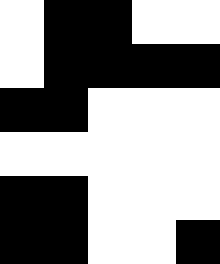[["white", "black", "black", "white", "white"], ["white", "black", "black", "black", "black"], ["black", "black", "white", "white", "white"], ["white", "white", "white", "white", "white"], ["black", "black", "white", "white", "white"], ["black", "black", "white", "white", "black"]]